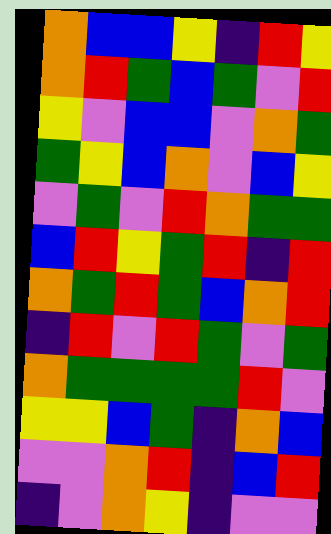[["orange", "blue", "blue", "yellow", "indigo", "red", "yellow"], ["orange", "red", "green", "blue", "green", "violet", "red"], ["yellow", "violet", "blue", "blue", "violet", "orange", "green"], ["green", "yellow", "blue", "orange", "violet", "blue", "yellow"], ["violet", "green", "violet", "red", "orange", "green", "green"], ["blue", "red", "yellow", "green", "red", "indigo", "red"], ["orange", "green", "red", "green", "blue", "orange", "red"], ["indigo", "red", "violet", "red", "green", "violet", "green"], ["orange", "green", "green", "green", "green", "red", "violet"], ["yellow", "yellow", "blue", "green", "indigo", "orange", "blue"], ["violet", "violet", "orange", "red", "indigo", "blue", "red"], ["indigo", "violet", "orange", "yellow", "indigo", "violet", "violet"]]